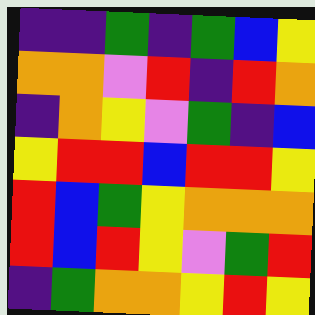[["indigo", "indigo", "green", "indigo", "green", "blue", "yellow"], ["orange", "orange", "violet", "red", "indigo", "red", "orange"], ["indigo", "orange", "yellow", "violet", "green", "indigo", "blue"], ["yellow", "red", "red", "blue", "red", "red", "yellow"], ["red", "blue", "green", "yellow", "orange", "orange", "orange"], ["red", "blue", "red", "yellow", "violet", "green", "red"], ["indigo", "green", "orange", "orange", "yellow", "red", "yellow"]]